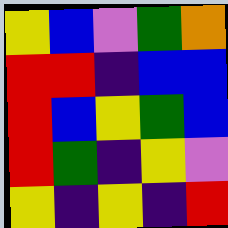[["yellow", "blue", "violet", "green", "orange"], ["red", "red", "indigo", "blue", "blue"], ["red", "blue", "yellow", "green", "blue"], ["red", "green", "indigo", "yellow", "violet"], ["yellow", "indigo", "yellow", "indigo", "red"]]